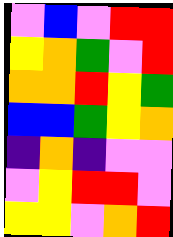[["violet", "blue", "violet", "red", "red"], ["yellow", "orange", "green", "violet", "red"], ["orange", "orange", "red", "yellow", "green"], ["blue", "blue", "green", "yellow", "orange"], ["indigo", "orange", "indigo", "violet", "violet"], ["violet", "yellow", "red", "red", "violet"], ["yellow", "yellow", "violet", "orange", "red"]]